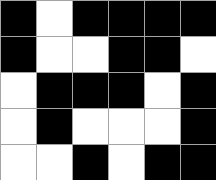[["black", "white", "black", "black", "black", "black"], ["black", "white", "white", "black", "black", "white"], ["white", "black", "black", "black", "white", "black"], ["white", "black", "white", "white", "white", "black"], ["white", "white", "black", "white", "black", "black"]]